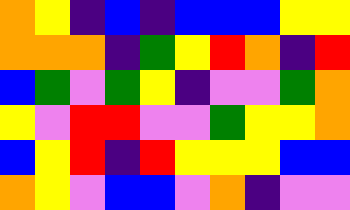[["orange", "yellow", "indigo", "blue", "indigo", "blue", "blue", "blue", "yellow", "yellow"], ["orange", "orange", "orange", "indigo", "green", "yellow", "red", "orange", "indigo", "red"], ["blue", "green", "violet", "green", "yellow", "indigo", "violet", "violet", "green", "orange"], ["yellow", "violet", "red", "red", "violet", "violet", "green", "yellow", "yellow", "orange"], ["blue", "yellow", "red", "indigo", "red", "yellow", "yellow", "yellow", "blue", "blue"], ["orange", "yellow", "violet", "blue", "blue", "violet", "orange", "indigo", "violet", "violet"]]